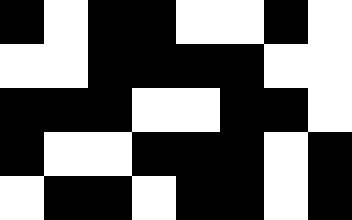[["black", "white", "black", "black", "white", "white", "black", "white"], ["white", "white", "black", "black", "black", "black", "white", "white"], ["black", "black", "black", "white", "white", "black", "black", "white"], ["black", "white", "white", "black", "black", "black", "white", "black"], ["white", "black", "black", "white", "black", "black", "white", "black"]]